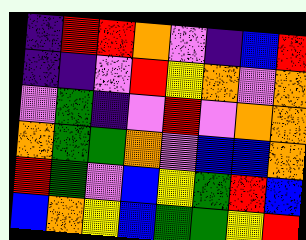[["indigo", "red", "red", "orange", "violet", "indigo", "blue", "red"], ["indigo", "indigo", "violet", "red", "yellow", "orange", "violet", "orange"], ["violet", "green", "indigo", "violet", "red", "violet", "orange", "orange"], ["orange", "green", "green", "orange", "violet", "blue", "blue", "orange"], ["red", "green", "violet", "blue", "yellow", "green", "red", "blue"], ["blue", "orange", "yellow", "blue", "green", "green", "yellow", "red"]]